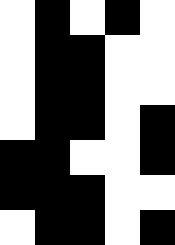[["white", "black", "white", "black", "white"], ["white", "black", "black", "white", "white"], ["white", "black", "black", "white", "white"], ["white", "black", "black", "white", "black"], ["black", "black", "white", "white", "black"], ["black", "black", "black", "white", "white"], ["white", "black", "black", "white", "black"]]